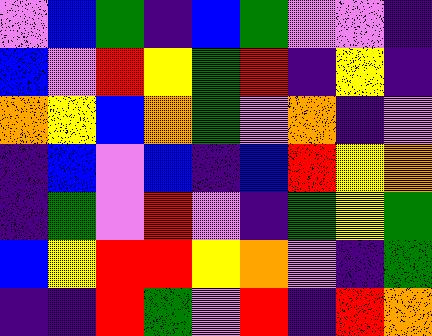[["violet", "blue", "green", "indigo", "blue", "green", "violet", "violet", "indigo"], ["blue", "violet", "red", "yellow", "green", "red", "indigo", "yellow", "indigo"], ["orange", "yellow", "blue", "orange", "green", "violet", "orange", "indigo", "violet"], ["indigo", "blue", "violet", "blue", "indigo", "blue", "red", "yellow", "orange"], ["indigo", "green", "violet", "red", "violet", "indigo", "green", "yellow", "green"], ["blue", "yellow", "red", "red", "yellow", "orange", "violet", "indigo", "green"], ["indigo", "indigo", "red", "green", "violet", "red", "indigo", "red", "orange"]]